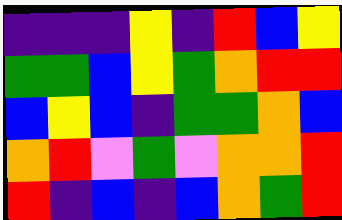[["indigo", "indigo", "indigo", "yellow", "indigo", "red", "blue", "yellow"], ["green", "green", "blue", "yellow", "green", "orange", "red", "red"], ["blue", "yellow", "blue", "indigo", "green", "green", "orange", "blue"], ["orange", "red", "violet", "green", "violet", "orange", "orange", "red"], ["red", "indigo", "blue", "indigo", "blue", "orange", "green", "red"]]